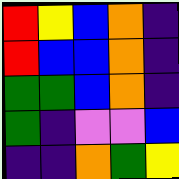[["red", "yellow", "blue", "orange", "indigo"], ["red", "blue", "blue", "orange", "indigo"], ["green", "green", "blue", "orange", "indigo"], ["green", "indigo", "violet", "violet", "blue"], ["indigo", "indigo", "orange", "green", "yellow"]]